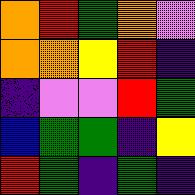[["orange", "red", "green", "orange", "violet"], ["orange", "orange", "yellow", "red", "indigo"], ["indigo", "violet", "violet", "red", "green"], ["blue", "green", "green", "indigo", "yellow"], ["red", "green", "indigo", "green", "indigo"]]